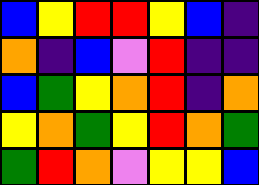[["blue", "yellow", "red", "red", "yellow", "blue", "indigo"], ["orange", "indigo", "blue", "violet", "red", "indigo", "indigo"], ["blue", "green", "yellow", "orange", "red", "indigo", "orange"], ["yellow", "orange", "green", "yellow", "red", "orange", "green"], ["green", "red", "orange", "violet", "yellow", "yellow", "blue"]]